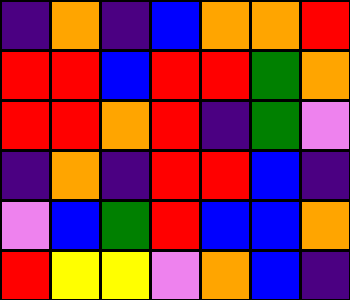[["indigo", "orange", "indigo", "blue", "orange", "orange", "red"], ["red", "red", "blue", "red", "red", "green", "orange"], ["red", "red", "orange", "red", "indigo", "green", "violet"], ["indigo", "orange", "indigo", "red", "red", "blue", "indigo"], ["violet", "blue", "green", "red", "blue", "blue", "orange"], ["red", "yellow", "yellow", "violet", "orange", "blue", "indigo"]]